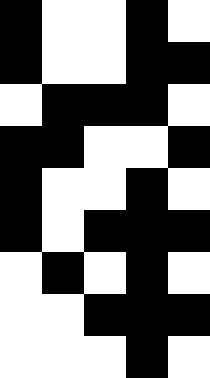[["black", "white", "white", "black", "white"], ["black", "white", "white", "black", "black"], ["white", "black", "black", "black", "white"], ["black", "black", "white", "white", "black"], ["black", "white", "white", "black", "white"], ["black", "white", "black", "black", "black"], ["white", "black", "white", "black", "white"], ["white", "white", "black", "black", "black"], ["white", "white", "white", "black", "white"]]